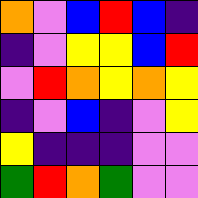[["orange", "violet", "blue", "red", "blue", "indigo"], ["indigo", "violet", "yellow", "yellow", "blue", "red"], ["violet", "red", "orange", "yellow", "orange", "yellow"], ["indigo", "violet", "blue", "indigo", "violet", "yellow"], ["yellow", "indigo", "indigo", "indigo", "violet", "violet"], ["green", "red", "orange", "green", "violet", "violet"]]